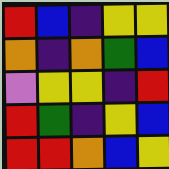[["red", "blue", "indigo", "yellow", "yellow"], ["orange", "indigo", "orange", "green", "blue"], ["violet", "yellow", "yellow", "indigo", "red"], ["red", "green", "indigo", "yellow", "blue"], ["red", "red", "orange", "blue", "yellow"]]